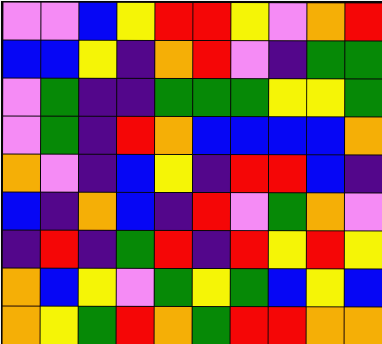[["violet", "violet", "blue", "yellow", "red", "red", "yellow", "violet", "orange", "red"], ["blue", "blue", "yellow", "indigo", "orange", "red", "violet", "indigo", "green", "green"], ["violet", "green", "indigo", "indigo", "green", "green", "green", "yellow", "yellow", "green"], ["violet", "green", "indigo", "red", "orange", "blue", "blue", "blue", "blue", "orange"], ["orange", "violet", "indigo", "blue", "yellow", "indigo", "red", "red", "blue", "indigo"], ["blue", "indigo", "orange", "blue", "indigo", "red", "violet", "green", "orange", "violet"], ["indigo", "red", "indigo", "green", "red", "indigo", "red", "yellow", "red", "yellow"], ["orange", "blue", "yellow", "violet", "green", "yellow", "green", "blue", "yellow", "blue"], ["orange", "yellow", "green", "red", "orange", "green", "red", "red", "orange", "orange"]]